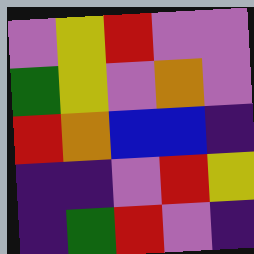[["violet", "yellow", "red", "violet", "violet"], ["green", "yellow", "violet", "orange", "violet"], ["red", "orange", "blue", "blue", "indigo"], ["indigo", "indigo", "violet", "red", "yellow"], ["indigo", "green", "red", "violet", "indigo"]]